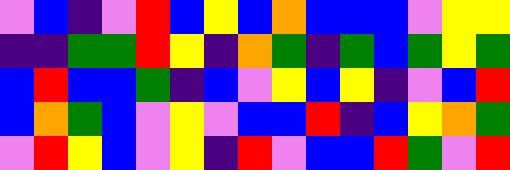[["violet", "blue", "indigo", "violet", "red", "blue", "yellow", "blue", "orange", "blue", "blue", "blue", "violet", "yellow", "yellow"], ["indigo", "indigo", "green", "green", "red", "yellow", "indigo", "orange", "green", "indigo", "green", "blue", "green", "yellow", "green"], ["blue", "red", "blue", "blue", "green", "indigo", "blue", "violet", "yellow", "blue", "yellow", "indigo", "violet", "blue", "red"], ["blue", "orange", "green", "blue", "violet", "yellow", "violet", "blue", "blue", "red", "indigo", "blue", "yellow", "orange", "green"], ["violet", "red", "yellow", "blue", "violet", "yellow", "indigo", "red", "violet", "blue", "blue", "red", "green", "violet", "red"]]